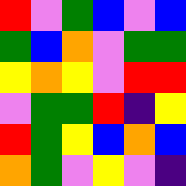[["red", "violet", "green", "blue", "violet", "blue"], ["green", "blue", "orange", "violet", "green", "green"], ["yellow", "orange", "yellow", "violet", "red", "red"], ["violet", "green", "green", "red", "indigo", "yellow"], ["red", "green", "yellow", "blue", "orange", "blue"], ["orange", "green", "violet", "yellow", "violet", "indigo"]]